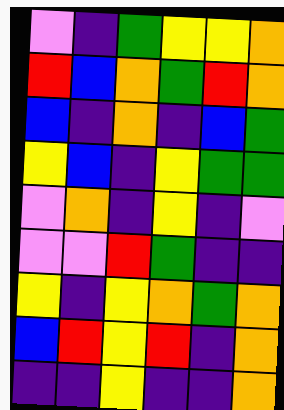[["violet", "indigo", "green", "yellow", "yellow", "orange"], ["red", "blue", "orange", "green", "red", "orange"], ["blue", "indigo", "orange", "indigo", "blue", "green"], ["yellow", "blue", "indigo", "yellow", "green", "green"], ["violet", "orange", "indigo", "yellow", "indigo", "violet"], ["violet", "violet", "red", "green", "indigo", "indigo"], ["yellow", "indigo", "yellow", "orange", "green", "orange"], ["blue", "red", "yellow", "red", "indigo", "orange"], ["indigo", "indigo", "yellow", "indigo", "indigo", "orange"]]